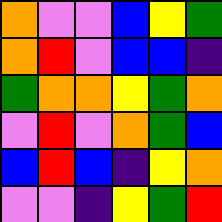[["orange", "violet", "violet", "blue", "yellow", "green"], ["orange", "red", "violet", "blue", "blue", "indigo"], ["green", "orange", "orange", "yellow", "green", "orange"], ["violet", "red", "violet", "orange", "green", "blue"], ["blue", "red", "blue", "indigo", "yellow", "orange"], ["violet", "violet", "indigo", "yellow", "green", "red"]]